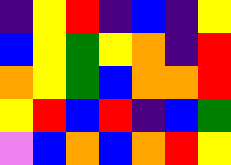[["indigo", "yellow", "red", "indigo", "blue", "indigo", "yellow"], ["blue", "yellow", "green", "yellow", "orange", "indigo", "red"], ["orange", "yellow", "green", "blue", "orange", "orange", "red"], ["yellow", "red", "blue", "red", "indigo", "blue", "green"], ["violet", "blue", "orange", "blue", "orange", "red", "yellow"]]